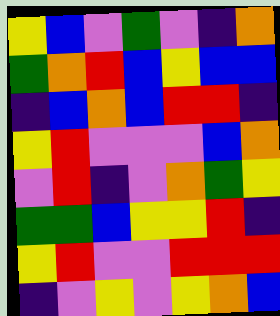[["yellow", "blue", "violet", "green", "violet", "indigo", "orange"], ["green", "orange", "red", "blue", "yellow", "blue", "blue"], ["indigo", "blue", "orange", "blue", "red", "red", "indigo"], ["yellow", "red", "violet", "violet", "violet", "blue", "orange"], ["violet", "red", "indigo", "violet", "orange", "green", "yellow"], ["green", "green", "blue", "yellow", "yellow", "red", "indigo"], ["yellow", "red", "violet", "violet", "red", "red", "red"], ["indigo", "violet", "yellow", "violet", "yellow", "orange", "blue"]]